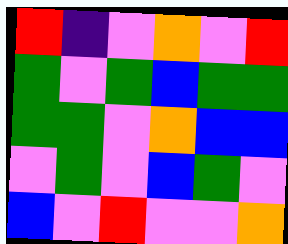[["red", "indigo", "violet", "orange", "violet", "red"], ["green", "violet", "green", "blue", "green", "green"], ["green", "green", "violet", "orange", "blue", "blue"], ["violet", "green", "violet", "blue", "green", "violet"], ["blue", "violet", "red", "violet", "violet", "orange"]]